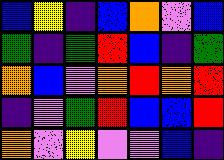[["blue", "yellow", "indigo", "blue", "orange", "violet", "blue"], ["green", "indigo", "green", "red", "blue", "indigo", "green"], ["orange", "blue", "violet", "orange", "red", "orange", "red"], ["indigo", "violet", "green", "red", "blue", "blue", "red"], ["orange", "violet", "yellow", "violet", "violet", "blue", "indigo"]]